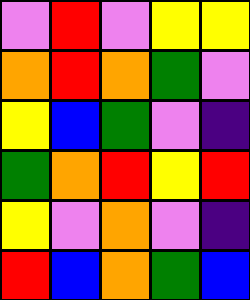[["violet", "red", "violet", "yellow", "yellow"], ["orange", "red", "orange", "green", "violet"], ["yellow", "blue", "green", "violet", "indigo"], ["green", "orange", "red", "yellow", "red"], ["yellow", "violet", "orange", "violet", "indigo"], ["red", "blue", "orange", "green", "blue"]]